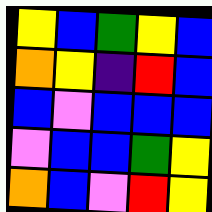[["yellow", "blue", "green", "yellow", "blue"], ["orange", "yellow", "indigo", "red", "blue"], ["blue", "violet", "blue", "blue", "blue"], ["violet", "blue", "blue", "green", "yellow"], ["orange", "blue", "violet", "red", "yellow"]]